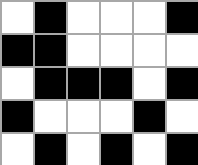[["white", "black", "white", "white", "white", "black"], ["black", "black", "white", "white", "white", "white"], ["white", "black", "black", "black", "white", "black"], ["black", "white", "white", "white", "black", "white"], ["white", "black", "white", "black", "white", "black"]]